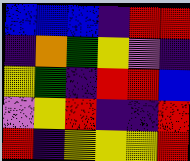[["blue", "blue", "blue", "indigo", "red", "red"], ["indigo", "orange", "green", "yellow", "violet", "indigo"], ["yellow", "green", "indigo", "red", "red", "blue"], ["violet", "yellow", "red", "indigo", "indigo", "red"], ["red", "indigo", "yellow", "yellow", "yellow", "red"]]